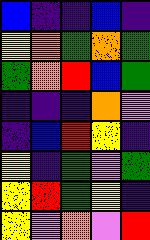[["blue", "indigo", "indigo", "blue", "indigo"], ["yellow", "orange", "green", "orange", "green"], ["green", "orange", "red", "blue", "green"], ["indigo", "indigo", "indigo", "orange", "violet"], ["indigo", "blue", "red", "yellow", "indigo"], ["yellow", "indigo", "green", "violet", "green"], ["yellow", "red", "green", "yellow", "indigo"], ["yellow", "violet", "orange", "violet", "red"]]